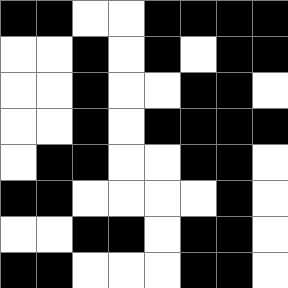[["black", "black", "white", "white", "black", "black", "black", "black"], ["white", "white", "black", "white", "black", "white", "black", "black"], ["white", "white", "black", "white", "white", "black", "black", "white"], ["white", "white", "black", "white", "black", "black", "black", "black"], ["white", "black", "black", "white", "white", "black", "black", "white"], ["black", "black", "white", "white", "white", "white", "black", "white"], ["white", "white", "black", "black", "white", "black", "black", "white"], ["black", "black", "white", "white", "white", "black", "black", "white"]]